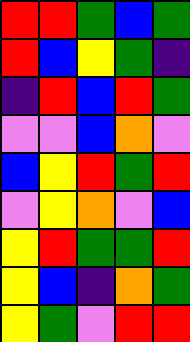[["red", "red", "green", "blue", "green"], ["red", "blue", "yellow", "green", "indigo"], ["indigo", "red", "blue", "red", "green"], ["violet", "violet", "blue", "orange", "violet"], ["blue", "yellow", "red", "green", "red"], ["violet", "yellow", "orange", "violet", "blue"], ["yellow", "red", "green", "green", "red"], ["yellow", "blue", "indigo", "orange", "green"], ["yellow", "green", "violet", "red", "red"]]